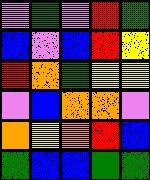[["violet", "green", "violet", "red", "green"], ["blue", "violet", "blue", "red", "yellow"], ["red", "orange", "green", "yellow", "yellow"], ["violet", "blue", "orange", "orange", "violet"], ["orange", "yellow", "orange", "red", "blue"], ["green", "blue", "blue", "green", "green"]]